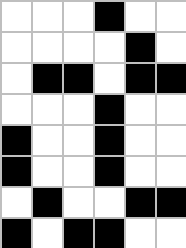[["white", "white", "white", "black", "white", "white"], ["white", "white", "white", "white", "black", "white"], ["white", "black", "black", "white", "black", "black"], ["white", "white", "white", "black", "white", "white"], ["black", "white", "white", "black", "white", "white"], ["black", "white", "white", "black", "white", "white"], ["white", "black", "white", "white", "black", "black"], ["black", "white", "black", "black", "white", "white"]]